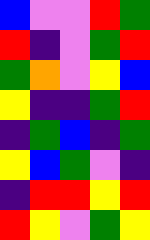[["blue", "violet", "violet", "red", "green"], ["red", "indigo", "violet", "green", "red"], ["green", "orange", "violet", "yellow", "blue"], ["yellow", "indigo", "indigo", "green", "red"], ["indigo", "green", "blue", "indigo", "green"], ["yellow", "blue", "green", "violet", "indigo"], ["indigo", "red", "red", "yellow", "red"], ["red", "yellow", "violet", "green", "yellow"]]